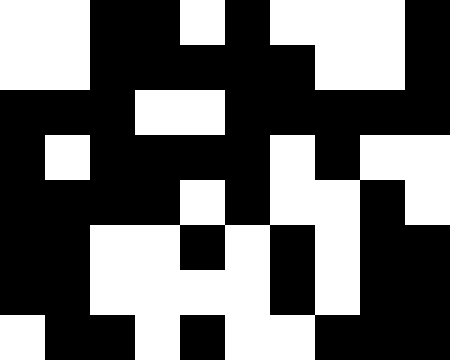[["white", "white", "black", "black", "white", "black", "white", "white", "white", "black"], ["white", "white", "black", "black", "black", "black", "black", "white", "white", "black"], ["black", "black", "black", "white", "white", "black", "black", "black", "black", "black"], ["black", "white", "black", "black", "black", "black", "white", "black", "white", "white"], ["black", "black", "black", "black", "white", "black", "white", "white", "black", "white"], ["black", "black", "white", "white", "black", "white", "black", "white", "black", "black"], ["black", "black", "white", "white", "white", "white", "black", "white", "black", "black"], ["white", "black", "black", "white", "black", "white", "white", "black", "black", "black"]]